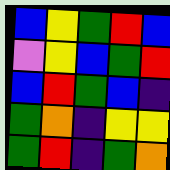[["blue", "yellow", "green", "red", "blue"], ["violet", "yellow", "blue", "green", "red"], ["blue", "red", "green", "blue", "indigo"], ["green", "orange", "indigo", "yellow", "yellow"], ["green", "red", "indigo", "green", "orange"]]